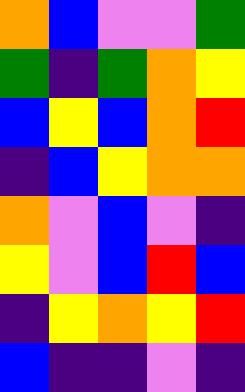[["orange", "blue", "violet", "violet", "green"], ["green", "indigo", "green", "orange", "yellow"], ["blue", "yellow", "blue", "orange", "red"], ["indigo", "blue", "yellow", "orange", "orange"], ["orange", "violet", "blue", "violet", "indigo"], ["yellow", "violet", "blue", "red", "blue"], ["indigo", "yellow", "orange", "yellow", "red"], ["blue", "indigo", "indigo", "violet", "indigo"]]